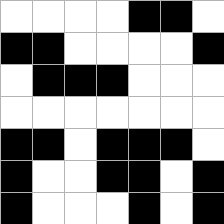[["white", "white", "white", "white", "black", "black", "white"], ["black", "black", "white", "white", "white", "white", "black"], ["white", "black", "black", "black", "white", "white", "white"], ["white", "white", "white", "white", "white", "white", "white"], ["black", "black", "white", "black", "black", "black", "white"], ["black", "white", "white", "black", "black", "white", "black"], ["black", "white", "white", "white", "black", "white", "black"]]